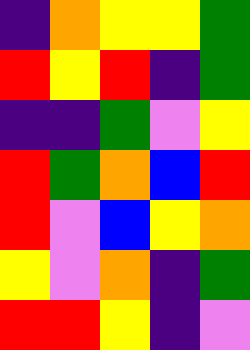[["indigo", "orange", "yellow", "yellow", "green"], ["red", "yellow", "red", "indigo", "green"], ["indigo", "indigo", "green", "violet", "yellow"], ["red", "green", "orange", "blue", "red"], ["red", "violet", "blue", "yellow", "orange"], ["yellow", "violet", "orange", "indigo", "green"], ["red", "red", "yellow", "indigo", "violet"]]